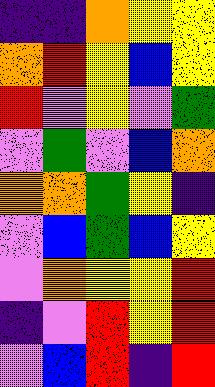[["indigo", "indigo", "orange", "yellow", "yellow"], ["orange", "red", "yellow", "blue", "yellow"], ["red", "violet", "yellow", "violet", "green"], ["violet", "green", "violet", "blue", "orange"], ["orange", "orange", "green", "yellow", "indigo"], ["violet", "blue", "green", "blue", "yellow"], ["violet", "orange", "yellow", "yellow", "red"], ["indigo", "violet", "red", "yellow", "red"], ["violet", "blue", "red", "indigo", "red"]]